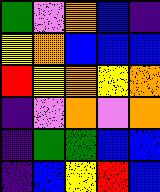[["green", "violet", "orange", "blue", "indigo"], ["yellow", "orange", "blue", "blue", "blue"], ["red", "yellow", "orange", "yellow", "orange"], ["indigo", "violet", "orange", "violet", "orange"], ["indigo", "green", "green", "blue", "blue"], ["indigo", "blue", "yellow", "red", "blue"]]